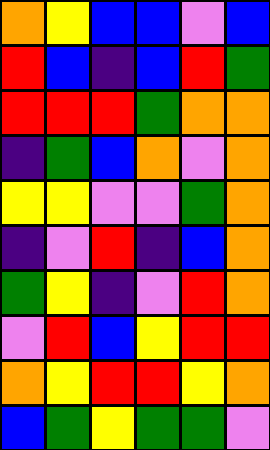[["orange", "yellow", "blue", "blue", "violet", "blue"], ["red", "blue", "indigo", "blue", "red", "green"], ["red", "red", "red", "green", "orange", "orange"], ["indigo", "green", "blue", "orange", "violet", "orange"], ["yellow", "yellow", "violet", "violet", "green", "orange"], ["indigo", "violet", "red", "indigo", "blue", "orange"], ["green", "yellow", "indigo", "violet", "red", "orange"], ["violet", "red", "blue", "yellow", "red", "red"], ["orange", "yellow", "red", "red", "yellow", "orange"], ["blue", "green", "yellow", "green", "green", "violet"]]